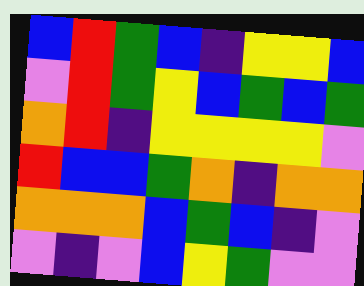[["blue", "red", "green", "blue", "indigo", "yellow", "yellow", "blue"], ["violet", "red", "green", "yellow", "blue", "green", "blue", "green"], ["orange", "red", "indigo", "yellow", "yellow", "yellow", "yellow", "violet"], ["red", "blue", "blue", "green", "orange", "indigo", "orange", "orange"], ["orange", "orange", "orange", "blue", "green", "blue", "indigo", "violet"], ["violet", "indigo", "violet", "blue", "yellow", "green", "violet", "violet"]]